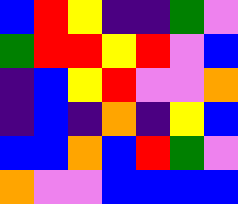[["blue", "red", "yellow", "indigo", "indigo", "green", "violet"], ["green", "red", "red", "yellow", "red", "violet", "blue"], ["indigo", "blue", "yellow", "red", "violet", "violet", "orange"], ["indigo", "blue", "indigo", "orange", "indigo", "yellow", "blue"], ["blue", "blue", "orange", "blue", "red", "green", "violet"], ["orange", "violet", "violet", "blue", "blue", "blue", "blue"]]